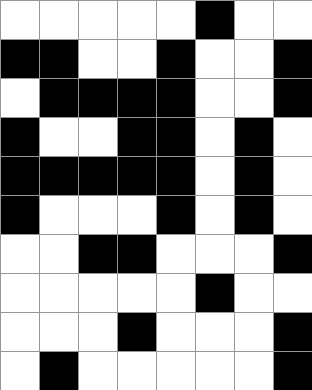[["white", "white", "white", "white", "white", "black", "white", "white"], ["black", "black", "white", "white", "black", "white", "white", "black"], ["white", "black", "black", "black", "black", "white", "white", "black"], ["black", "white", "white", "black", "black", "white", "black", "white"], ["black", "black", "black", "black", "black", "white", "black", "white"], ["black", "white", "white", "white", "black", "white", "black", "white"], ["white", "white", "black", "black", "white", "white", "white", "black"], ["white", "white", "white", "white", "white", "black", "white", "white"], ["white", "white", "white", "black", "white", "white", "white", "black"], ["white", "black", "white", "white", "white", "white", "white", "black"]]